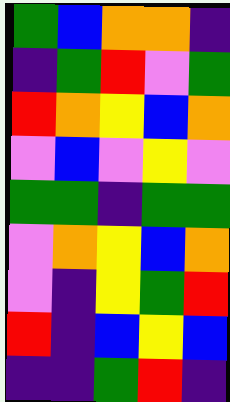[["green", "blue", "orange", "orange", "indigo"], ["indigo", "green", "red", "violet", "green"], ["red", "orange", "yellow", "blue", "orange"], ["violet", "blue", "violet", "yellow", "violet"], ["green", "green", "indigo", "green", "green"], ["violet", "orange", "yellow", "blue", "orange"], ["violet", "indigo", "yellow", "green", "red"], ["red", "indigo", "blue", "yellow", "blue"], ["indigo", "indigo", "green", "red", "indigo"]]